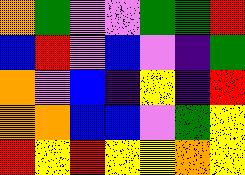[["orange", "green", "violet", "violet", "green", "green", "red"], ["blue", "red", "violet", "blue", "violet", "indigo", "green"], ["orange", "violet", "blue", "indigo", "yellow", "indigo", "red"], ["orange", "orange", "blue", "blue", "violet", "green", "yellow"], ["red", "yellow", "red", "yellow", "yellow", "orange", "yellow"]]